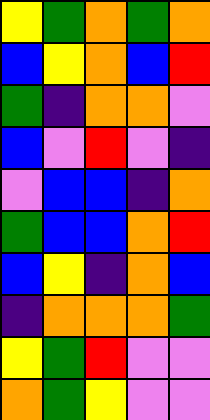[["yellow", "green", "orange", "green", "orange"], ["blue", "yellow", "orange", "blue", "red"], ["green", "indigo", "orange", "orange", "violet"], ["blue", "violet", "red", "violet", "indigo"], ["violet", "blue", "blue", "indigo", "orange"], ["green", "blue", "blue", "orange", "red"], ["blue", "yellow", "indigo", "orange", "blue"], ["indigo", "orange", "orange", "orange", "green"], ["yellow", "green", "red", "violet", "violet"], ["orange", "green", "yellow", "violet", "violet"]]